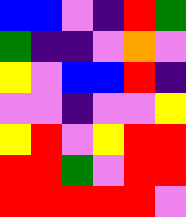[["blue", "blue", "violet", "indigo", "red", "green"], ["green", "indigo", "indigo", "violet", "orange", "violet"], ["yellow", "violet", "blue", "blue", "red", "indigo"], ["violet", "violet", "indigo", "violet", "violet", "yellow"], ["yellow", "red", "violet", "yellow", "red", "red"], ["red", "red", "green", "violet", "red", "red"], ["red", "red", "red", "red", "red", "violet"]]